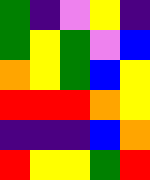[["green", "indigo", "violet", "yellow", "indigo"], ["green", "yellow", "green", "violet", "blue"], ["orange", "yellow", "green", "blue", "yellow"], ["red", "red", "red", "orange", "yellow"], ["indigo", "indigo", "indigo", "blue", "orange"], ["red", "yellow", "yellow", "green", "red"]]